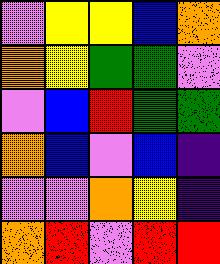[["violet", "yellow", "yellow", "blue", "orange"], ["orange", "yellow", "green", "green", "violet"], ["violet", "blue", "red", "green", "green"], ["orange", "blue", "violet", "blue", "indigo"], ["violet", "violet", "orange", "yellow", "indigo"], ["orange", "red", "violet", "red", "red"]]